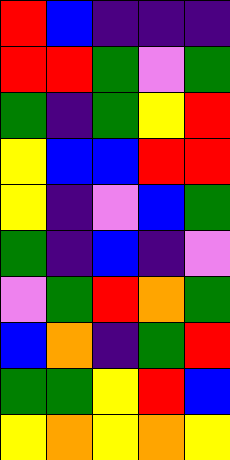[["red", "blue", "indigo", "indigo", "indigo"], ["red", "red", "green", "violet", "green"], ["green", "indigo", "green", "yellow", "red"], ["yellow", "blue", "blue", "red", "red"], ["yellow", "indigo", "violet", "blue", "green"], ["green", "indigo", "blue", "indigo", "violet"], ["violet", "green", "red", "orange", "green"], ["blue", "orange", "indigo", "green", "red"], ["green", "green", "yellow", "red", "blue"], ["yellow", "orange", "yellow", "orange", "yellow"]]